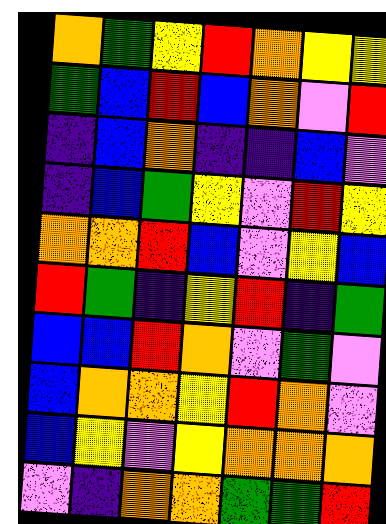[["orange", "green", "yellow", "red", "orange", "yellow", "yellow"], ["green", "blue", "red", "blue", "orange", "violet", "red"], ["indigo", "blue", "orange", "indigo", "indigo", "blue", "violet"], ["indigo", "blue", "green", "yellow", "violet", "red", "yellow"], ["orange", "orange", "red", "blue", "violet", "yellow", "blue"], ["red", "green", "indigo", "yellow", "red", "indigo", "green"], ["blue", "blue", "red", "orange", "violet", "green", "violet"], ["blue", "orange", "orange", "yellow", "red", "orange", "violet"], ["blue", "yellow", "violet", "yellow", "orange", "orange", "orange"], ["violet", "indigo", "orange", "orange", "green", "green", "red"]]